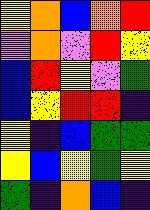[["yellow", "orange", "blue", "orange", "red"], ["violet", "orange", "violet", "red", "yellow"], ["blue", "red", "yellow", "violet", "green"], ["blue", "yellow", "red", "red", "indigo"], ["yellow", "indigo", "blue", "green", "green"], ["yellow", "blue", "yellow", "green", "yellow"], ["green", "indigo", "orange", "blue", "indigo"]]